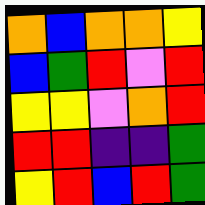[["orange", "blue", "orange", "orange", "yellow"], ["blue", "green", "red", "violet", "red"], ["yellow", "yellow", "violet", "orange", "red"], ["red", "red", "indigo", "indigo", "green"], ["yellow", "red", "blue", "red", "green"]]